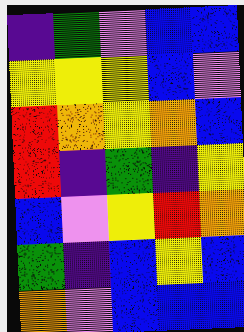[["indigo", "green", "violet", "blue", "blue"], ["yellow", "yellow", "yellow", "blue", "violet"], ["red", "orange", "yellow", "orange", "blue"], ["red", "indigo", "green", "indigo", "yellow"], ["blue", "violet", "yellow", "red", "orange"], ["green", "indigo", "blue", "yellow", "blue"], ["orange", "violet", "blue", "blue", "blue"]]